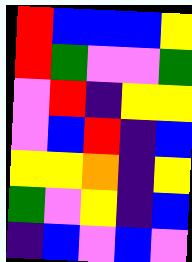[["red", "blue", "blue", "blue", "yellow"], ["red", "green", "violet", "violet", "green"], ["violet", "red", "indigo", "yellow", "yellow"], ["violet", "blue", "red", "indigo", "blue"], ["yellow", "yellow", "orange", "indigo", "yellow"], ["green", "violet", "yellow", "indigo", "blue"], ["indigo", "blue", "violet", "blue", "violet"]]